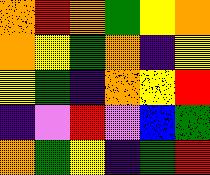[["orange", "red", "orange", "green", "yellow", "orange"], ["orange", "yellow", "green", "orange", "indigo", "yellow"], ["yellow", "green", "indigo", "orange", "yellow", "red"], ["indigo", "violet", "red", "violet", "blue", "green"], ["orange", "green", "yellow", "indigo", "green", "red"]]